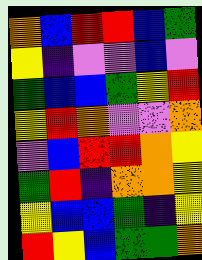[["orange", "blue", "red", "red", "blue", "green"], ["yellow", "indigo", "violet", "violet", "blue", "violet"], ["green", "blue", "blue", "green", "yellow", "red"], ["yellow", "red", "orange", "violet", "violet", "orange"], ["violet", "blue", "red", "red", "orange", "yellow"], ["green", "red", "indigo", "orange", "orange", "yellow"], ["yellow", "blue", "blue", "green", "indigo", "yellow"], ["red", "yellow", "blue", "green", "green", "orange"]]